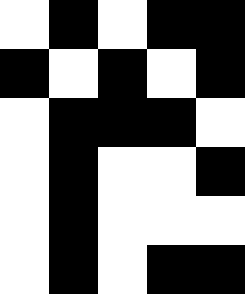[["white", "black", "white", "black", "black"], ["black", "white", "black", "white", "black"], ["white", "black", "black", "black", "white"], ["white", "black", "white", "white", "black"], ["white", "black", "white", "white", "white"], ["white", "black", "white", "black", "black"]]